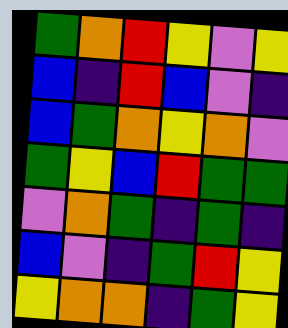[["green", "orange", "red", "yellow", "violet", "yellow"], ["blue", "indigo", "red", "blue", "violet", "indigo"], ["blue", "green", "orange", "yellow", "orange", "violet"], ["green", "yellow", "blue", "red", "green", "green"], ["violet", "orange", "green", "indigo", "green", "indigo"], ["blue", "violet", "indigo", "green", "red", "yellow"], ["yellow", "orange", "orange", "indigo", "green", "yellow"]]